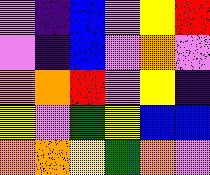[["violet", "indigo", "blue", "violet", "yellow", "red"], ["violet", "indigo", "blue", "violet", "orange", "violet"], ["orange", "orange", "red", "violet", "yellow", "indigo"], ["yellow", "violet", "green", "yellow", "blue", "blue"], ["orange", "orange", "yellow", "green", "orange", "violet"]]